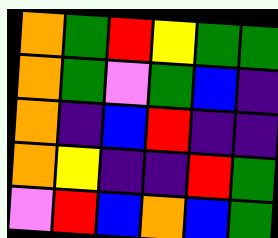[["orange", "green", "red", "yellow", "green", "green"], ["orange", "green", "violet", "green", "blue", "indigo"], ["orange", "indigo", "blue", "red", "indigo", "indigo"], ["orange", "yellow", "indigo", "indigo", "red", "green"], ["violet", "red", "blue", "orange", "blue", "green"]]